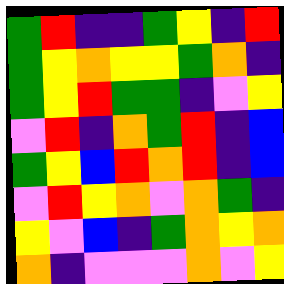[["green", "red", "indigo", "indigo", "green", "yellow", "indigo", "red"], ["green", "yellow", "orange", "yellow", "yellow", "green", "orange", "indigo"], ["green", "yellow", "red", "green", "green", "indigo", "violet", "yellow"], ["violet", "red", "indigo", "orange", "green", "red", "indigo", "blue"], ["green", "yellow", "blue", "red", "orange", "red", "indigo", "blue"], ["violet", "red", "yellow", "orange", "violet", "orange", "green", "indigo"], ["yellow", "violet", "blue", "indigo", "green", "orange", "yellow", "orange"], ["orange", "indigo", "violet", "violet", "violet", "orange", "violet", "yellow"]]